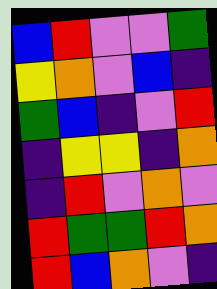[["blue", "red", "violet", "violet", "green"], ["yellow", "orange", "violet", "blue", "indigo"], ["green", "blue", "indigo", "violet", "red"], ["indigo", "yellow", "yellow", "indigo", "orange"], ["indigo", "red", "violet", "orange", "violet"], ["red", "green", "green", "red", "orange"], ["red", "blue", "orange", "violet", "indigo"]]